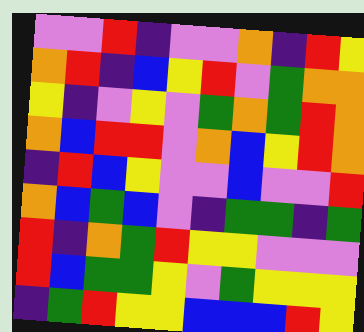[["violet", "violet", "red", "indigo", "violet", "violet", "orange", "indigo", "red", "yellow"], ["orange", "red", "indigo", "blue", "yellow", "red", "violet", "green", "orange", "orange"], ["yellow", "indigo", "violet", "yellow", "violet", "green", "orange", "green", "red", "orange"], ["orange", "blue", "red", "red", "violet", "orange", "blue", "yellow", "red", "orange"], ["indigo", "red", "blue", "yellow", "violet", "violet", "blue", "violet", "violet", "red"], ["orange", "blue", "green", "blue", "violet", "indigo", "green", "green", "indigo", "green"], ["red", "indigo", "orange", "green", "red", "yellow", "yellow", "violet", "violet", "violet"], ["red", "blue", "green", "green", "yellow", "violet", "green", "yellow", "yellow", "yellow"], ["indigo", "green", "red", "yellow", "yellow", "blue", "blue", "blue", "red", "yellow"]]